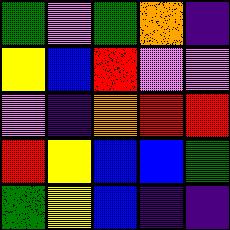[["green", "violet", "green", "orange", "indigo"], ["yellow", "blue", "red", "violet", "violet"], ["violet", "indigo", "orange", "red", "red"], ["red", "yellow", "blue", "blue", "green"], ["green", "yellow", "blue", "indigo", "indigo"]]